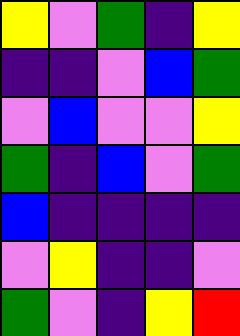[["yellow", "violet", "green", "indigo", "yellow"], ["indigo", "indigo", "violet", "blue", "green"], ["violet", "blue", "violet", "violet", "yellow"], ["green", "indigo", "blue", "violet", "green"], ["blue", "indigo", "indigo", "indigo", "indigo"], ["violet", "yellow", "indigo", "indigo", "violet"], ["green", "violet", "indigo", "yellow", "red"]]